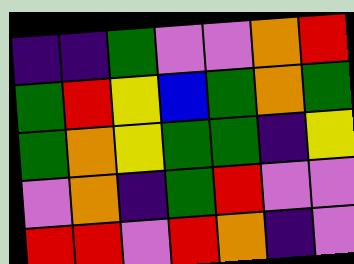[["indigo", "indigo", "green", "violet", "violet", "orange", "red"], ["green", "red", "yellow", "blue", "green", "orange", "green"], ["green", "orange", "yellow", "green", "green", "indigo", "yellow"], ["violet", "orange", "indigo", "green", "red", "violet", "violet"], ["red", "red", "violet", "red", "orange", "indigo", "violet"]]